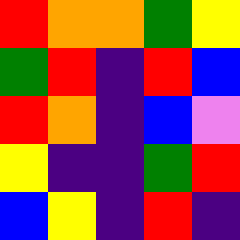[["red", "orange", "orange", "green", "yellow"], ["green", "red", "indigo", "red", "blue"], ["red", "orange", "indigo", "blue", "violet"], ["yellow", "indigo", "indigo", "green", "red"], ["blue", "yellow", "indigo", "red", "indigo"]]